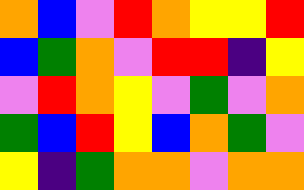[["orange", "blue", "violet", "red", "orange", "yellow", "yellow", "red"], ["blue", "green", "orange", "violet", "red", "red", "indigo", "yellow"], ["violet", "red", "orange", "yellow", "violet", "green", "violet", "orange"], ["green", "blue", "red", "yellow", "blue", "orange", "green", "violet"], ["yellow", "indigo", "green", "orange", "orange", "violet", "orange", "orange"]]